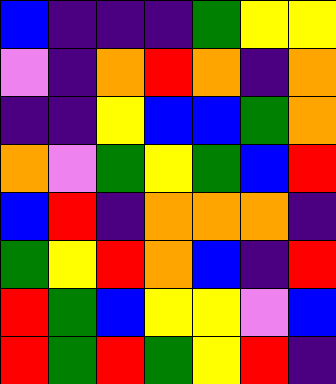[["blue", "indigo", "indigo", "indigo", "green", "yellow", "yellow"], ["violet", "indigo", "orange", "red", "orange", "indigo", "orange"], ["indigo", "indigo", "yellow", "blue", "blue", "green", "orange"], ["orange", "violet", "green", "yellow", "green", "blue", "red"], ["blue", "red", "indigo", "orange", "orange", "orange", "indigo"], ["green", "yellow", "red", "orange", "blue", "indigo", "red"], ["red", "green", "blue", "yellow", "yellow", "violet", "blue"], ["red", "green", "red", "green", "yellow", "red", "indigo"]]